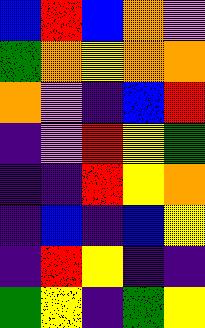[["blue", "red", "blue", "orange", "violet"], ["green", "orange", "yellow", "orange", "orange"], ["orange", "violet", "indigo", "blue", "red"], ["indigo", "violet", "red", "yellow", "green"], ["indigo", "indigo", "red", "yellow", "orange"], ["indigo", "blue", "indigo", "blue", "yellow"], ["indigo", "red", "yellow", "indigo", "indigo"], ["green", "yellow", "indigo", "green", "yellow"]]